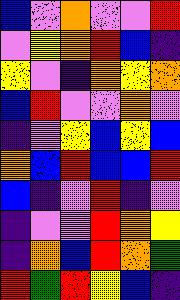[["blue", "violet", "orange", "violet", "violet", "red"], ["violet", "yellow", "orange", "red", "blue", "indigo"], ["yellow", "violet", "indigo", "orange", "yellow", "orange"], ["blue", "red", "violet", "violet", "orange", "violet"], ["indigo", "violet", "yellow", "blue", "yellow", "blue"], ["orange", "blue", "red", "blue", "blue", "red"], ["blue", "indigo", "violet", "red", "indigo", "violet"], ["indigo", "violet", "violet", "red", "orange", "yellow"], ["indigo", "orange", "blue", "red", "orange", "green"], ["red", "green", "red", "yellow", "blue", "indigo"]]